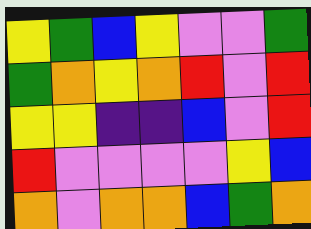[["yellow", "green", "blue", "yellow", "violet", "violet", "green"], ["green", "orange", "yellow", "orange", "red", "violet", "red"], ["yellow", "yellow", "indigo", "indigo", "blue", "violet", "red"], ["red", "violet", "violet", "violet", "violet", "yellow", "blue"], ["orange", "violet", "orange", "orange", "blue", "green", "orange"]]